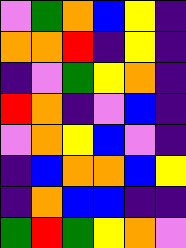[["violet", "green", "orange", "blue", "yellow", "indigo"], ["orange", "orange", "red", "indigo", "yellow", "indigo"], ["indigo", "violet", "green", "yellow", "orange", "indigo"], ["red", "orange", "indigo", "violet", "blue", "indigo"], ["violet", "orange", "yellow", "blue", "violet", "indigo"], ["indigo", "blue", "orange", "orange", "blue", "yellow"], ["indigo", "orange", "blue", "blue", "indigo", "indigo"], ["green", "red", "green", "yellow", "orange", "violet"]]